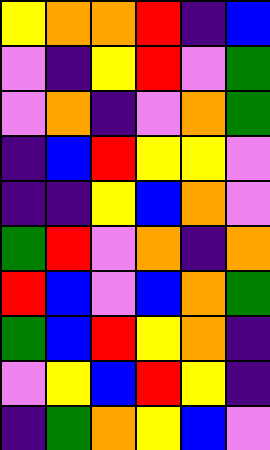[["yellow", "orange", "orange", "red", "indigo", "blue"], ["violet", "indigo", "yellow", "red", "violet", "green"], ["violet", "orange", "indigo", "violet", "orange", "green"], ["indigo", "blue", "red", "yellow", "yellow", "violet"], ["indigo", "indigo", "yellow", "blue", "orange", "violet"], ["green", "red", "violet", "orange", "indigo", "orange"], ["red", "blue", "violet", "blue", "orange", "green"], ["green", "blue", "red", "yellow", "orange", "indigo"], ["violet", "yellow", "blue", "red", "yellow", "indigo"], ["indigo", "green", "orange", "yellow", "blue", "violet"]]